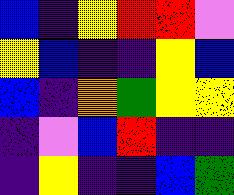[["blue", "indigo", "yellow", "red", "red", "violet"], ["yellow", "blue", "indigo", "indigo", "yellow", "blue"], ["blue", "indigo", "orange", "green", "yellow", "yellow"], ["indigo", "violet", "blue", "red", "indigo", "indigo"], ["indigo", "yellow", "indigo", "indigo", "blue", "green"]]